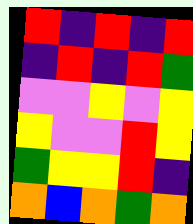[["red", "indigo", "red", "indigo", "red"], ["indigo", "red", "indigo", "red", "green"], ["violet", "violet", "yellow", "violet", "yellow"], ["yellow", "violet", "violet", "red", "yellow"], ["green", "yellow", "yellow", "red", "indigo"], ["orange", "blue", "orange", "green", "orange"]]